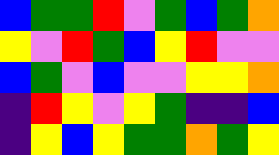[["blue", "green", "green", "red", "violet", "green", "blue", "green", "orange"], ["yellow", "violet", "red", "green", "blue", "yellow", "red", "violet", "violet"], ["blue", "green", "violet", "blue", "violet", "violet", "yellow", "yellow", "orange"], ["indigo", "red", "yellow", "violet", "yellow", "green", "indigo", "indigo", "blue"], ["indigo", "yellow", "blue", "yellow", "green", "green", "orange", "green", "yellow"]]